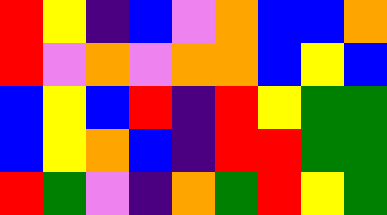[["red", "yellow", "indigo", "blue", "violet", "orange", "blue", "blue", "orange"], ["red", "violet", "orange", "violet", "orange", "orange", "blue", "yellow", "blue"], ["blue", "yellow", "blue", "red", "indigo", "red", "yellow", "green", "green"], ["blue", "yellow", "orange", "blue", "indigo", "red", "red", "green", "green"], ["red", "green", "violet", "indigo", "orange", "green", "red", "yellow", "green"]]